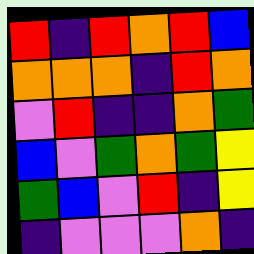[["red", "indigo", "red", "orange", "red", "blue"], ["orange", "orange", "orange", "indigo", "red", "orange"], ["violet", "red", "indigo", "indigo", "orange", "green"], ["blue", "violet", "green", "orange", "green", "yellow"], ["green", "blue", "violet", "red", "indigo", "yellow"], ["indigo", "violet", "violet", "violet", "orange", "indigo"]]